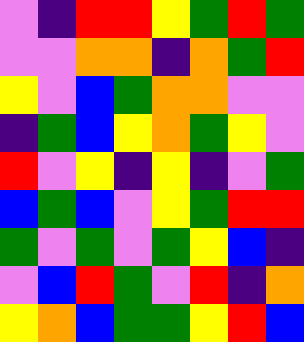[["violet", "indigo", "red", "red", "yellow", "green", "red", "green"], ["violet", "violet", "orange", "orange", "indigo", "orange", "green", "red"], ["yellow", "violet", "blue", "green", "orange", "orange", "violet", "violet"], ["indigo", "green", "blue", "yellow", "orange", "green", "yellow", "violet"], ["red", "violet", "yellow", "indigo", "yellow", "indigo", "violet", "green"], ["blue", "green", "blue", "violet", "yellow", "green", "red", "red"], ["green", "violet", "green", "violet", "green", "yellow", "blue", "indigo"], ["violet", "blue", "red", "green", "violet", "red", "indigo", "orange"], ["yellow", "orange", "blue", "green", "green", "yellow", "red", "blue"]]